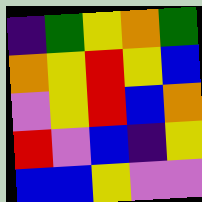[["indigo", "green", "yellow", "orange", "green"], ["orange", "yellow", "red", "yellow", "blue"], ["violet", "yellow", "red", "blue", "orange"], ["red", "violet", "blue", "indigo", "yellow"], ["blue", "blue", "yellow", "violet", "violet"]]